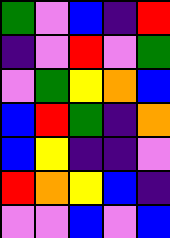[["green", "violet", "blue", "indigo", "red"], ["indigo", "violet", "red", "violet", "green"], ["violet", "green", "yellow", "orange", "blue"], ["blue", "red", "green", "indigo", "orange"], ["blue", "yellow", "indigo", "indigo", "violet"], ["red", "orange", "yellow", "blue", "indigo"], ["violet", "violet", "blue", "violet", "blue"]]